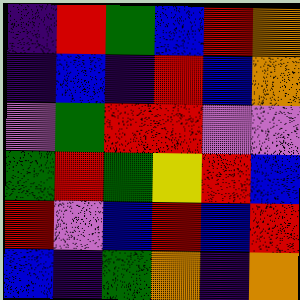[["indigo", "red", "green", "blue", "red", "orange"], ["indigo", "blue", "indigo", "red", "blue", "orange"], ["violet", "green", "red", "red", "violet", "violet"], ["green", "red", "green", "yellow", "red", "blue"], ["red", "violet", "blue", "red", "blue", "red"], ["blue", "indigo", "green", "orange", "indigo", "orange"]]